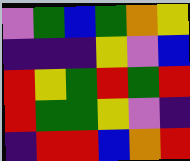[["violet", "green", "blue", "green", "orange", "yellow"], ["indigo", "indigo", "indigo", "yellow", "violet", "blue"], ["red", "yellow", "green", "red", "green", "red"], ["red", "green", "green", "yellow", "violet", "indigo"], ["indigo", "red", "red", "blue", "orange", "red"]]